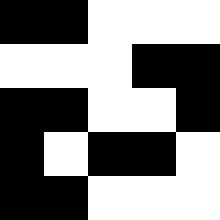[["black", "black", "white", "white", "white"], ["white", "white", "white", "black", "black"], ["black", "black", "white", "white", "black"], ["black", "white", "black", "black", "white"], ["black", "black", "white", "white", "white"]]